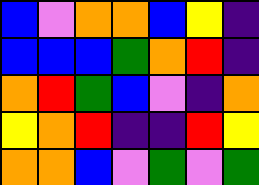[["blue", "violet", "orange", "orange", "blue", "yellow", "indigo"], ["blue", "blue", "blue", "green", "orange", "red", "indigo"], ["orange", "red", "green", "blue", "violet", "indigo", "orange"], ["yellow", "orange", "red", "indigo", "indigo", "red", "yellow"], ["orange", "orange", "blue", "violet", "green", "violet", "green"]]